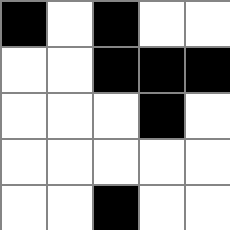[["black", "white", "black", "white", "white"], ["white", "white", "black", "black", "black"], ["white", "white", "white", "black", "white"], ["white", "white", "white", "white", "white"], ["white", "white", "black", "white", "white"]]